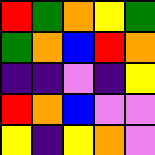[["red", "green", "orange", "yellow", "green"], ["green", "orange", "blue", "red", "orange"], ["indigo", "indigo", "violet", "indigo", "yellow"], ["red", "orange", "blue", "violet", "violet"], ["yellow", "indigo", "yellow", "orange", "violet"]]